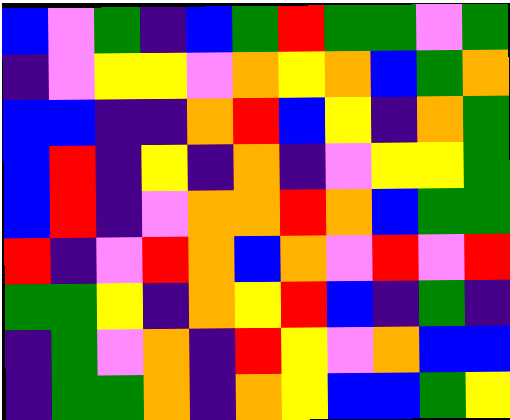[["blue", "violet", "green", "indigo", "blue", "green", "red", "green", "green", "violet", "green"], ["indigo", "violet", "yellow", "yellow", "violet", "orange", "yellow", "orange", "blue", "green", "orange"], ["blue", "blue", "indigo", "indigo", "orange", "red", "blue", "yellow", "indigo", "orange", "green"], ["blue", "red", "indigo", "yellow", "indigo", "orange", "indigo", "violet", "yellow", "yellow", "green"], ["blue", "red", "indigo", "violet", "orange", "orange", "red", "orange", "blue", "green", "green"], ["red", "indigo", "violet", "red", "orange", "blue", "orange", "violet", "red", "violet", "red"], ["green", "green", "yellow", "indigo", "orange", "yellow", "red", "blue", "indigo", "green", "indigo"], ["indigo", "green", "violet", "orange", "indigo", "red", "yellow", "violet", "orange", "blue", "blue"], ["indigo", "green", "green", "orange", "indigo", "orange", "yellow", "blue", "blue", "green", "yellow"]]